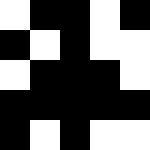[["white", "black", "black", "white", "black"], ["black", "white", "black", "white", "white"], ["white", "black", "black", "black", "white"], ["black", "black", "black", "black", "black"], ["black", "white", "black", "white", "white"]]